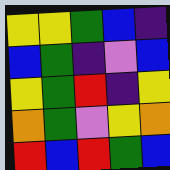[["yellow", "yellow", "green", "blue", "indigo"], ["blue", "green", "indigo", "violet", "blue"], ["yellow", "green", "red", "indigo", "yellow"], ["orange", "green", "violet", "yellow", "orange"], ["red", "blue", "red", "green", "blue"]]